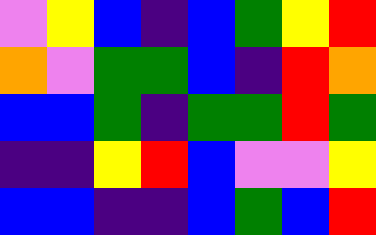[["violet", "yellow", "blue", "indigo", "blue", "green", "yellow", "red"], ["orange", "violet", "green", "green", "blue", "indigo", "red", "orange"], ["blue", "blue", "green", "indigo", "green", "green", "red", "green"], ["indigo", "indigo", "yellow", "red", "blue", "violet", "violet", "yellow"], ["blue", "blue", "indigo", "indigo", "blue", "green", "blue", "red"]]